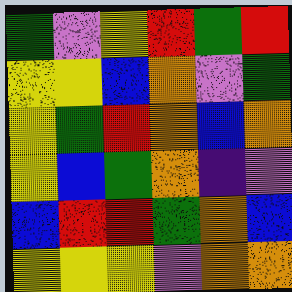[["green", "violet", "yellow", "red", "green", "red"], ["yellow", "yellow", "blue", "orange", "violet", "green"], ["yellow", "green", "red", "orange", "blue", "orange"], ["yellow", "blue", "green", "orange", "indigo", "violet"], ["blue", "red", "red", "green", "orange", "blue"], ["yellow", "yellow", "yellow", "violet", "orange", "orange"]]